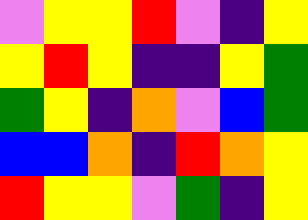[["violet", "yellow", "yellow", "red", "violet", "indigo", "yellow"], ["yellow", "red", "yellow", "indigo", "indigo", "yellow", "green"], ["green", "yellow", "indigo", "orange", "violet", "blue", "green"], ["blue", "blue", "orange", "indigo", "red", "orange", "yellow"], ["red", "yellow", "yellow", "violet", "green", "indigo", "yellow"]]